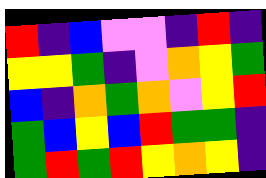[["red", "indigo", "blue", "violet", "violet", "indigo", "red", "indigo"], ["yellow", "yellow", "green", "indigo", "violet", "orange", "yellow", "green"], ["blue", "indigo", "orange", "green", "orange", "violet", "yellow", "red"], ["green", "blue", "yellow", "blue", "red", "green", "green", "indigo"], ["green", "red", "green", "red", "yellow", "orange", "yellow", "indigo"]]